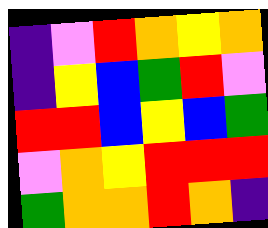[["indigo", "violet", "red", "orange", "yellow", "orange"], ["indigo", "yellow", "blue", "green", "red", "violet"], ["red", "red", "blue", "yellow", "blue", "green"], ["violet", "orange", "yellow", "red", "red", "red"], ["green", "orange", "orange", "red", "orange", "indigo"]]